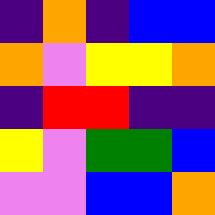[["indigo", "orange", "indigo", "blue", "blue"], ["orange", "violet", "yellow", "yellow", "orange"], ["indigo", "red", "red", "indigo", "indigo"], ["yellow", "violet", "green", "green", "blue"], ["violet", "violet", "blue", "blue", "orange"]]